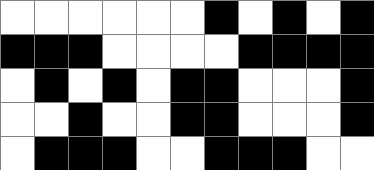[["white", "white", "white", "white", "white", "white", "black", "white", "black", "white", "black"], ["black", "black", "black", "white", "white", "white", "white", "black", "black", "black", "black"], ["white", "black", "white", "black", "white", "black", "black", "white", "white", "white", "black"], ["white", "white", "black", "white", "white", "black", "black", "white", "white", "white", "black"], ["white", "black", "black", "black", "white", "white", "black", "black", "black", "white", "white"]]